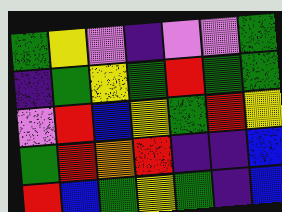[["green", "yellow", "violet", "indigo", "violet", "violet", "green"], ["indigo", "green", "yellow", "green", "red", "green", "green"], ["violet", "red", "blue", "yellow", "green", "red", "yellow"], ["green", "red", "orange", "red", "indigo", "indigo", "blue"], ["red", "blue", "green", "yellow", "green", "indigo", "blue"]]